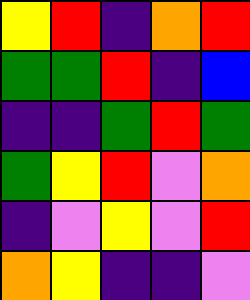[["yellow", "red", "indigo", "orange", "red"], ["green", "green", "red", "indigo", "blue"], ["indigo", "indigo", "green", "red", "green"], ["green", "yellow", "red", "violet", "orange"], ["indigo", "violet", "yellow", "violet", "red"], ["orange", "yellow", "indigo", "indigo", "violet"]]